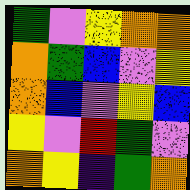[["green", "violet", "yellow", "orange", "orange"], ["orange", "green", "blue", "violet", "yellow"], ["orange", "blue", "violet", "yellow", "blue"], ["yellow", "violet", "red", "green", "violet"], ["orange", "yellow", "indigo", "green", "orange"]]